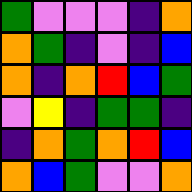[["green", "violet", "violet", "violet", "indigo", "orange"], ["orange", "green", "indigo", "violet", "indigo", "blue"], ["orange", "indigo", "orange", "red", "blue", "green"], ["violet", "yellow", "indigo", "green", "green", "indigo"], ["indigo", "orange", "green", "orange", "red", "blue"], ["orange", "blue", "green", "violet", "violet", "orange"]]